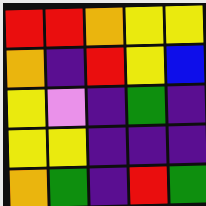[["red", "red", "orange", "yellow", "yellow"], ["orange", "indigo", "red", "yellow", "blue"], ["yellow", "violet", "indigo", "green", "indigo"], ["yellow", "yellow", "indigo", "indigo", "indigo"], ["orange", "green", "indigo", "red", "green"]]